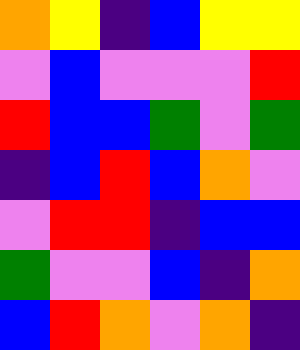[["orange", "yellow", "indigo", "blue", "yellow", "yellow"], ["violet", "blue", "violet", "violet", "violet", "red"], ["red", "blue", "blue", "green", "violet", "green"], ["indigo", "blue", "red", "blue", "orange", "violet"], ["violet", "red", "red", "indigo", "blue", "blue"], ["green", "violet", "violet", "blue", "indigo", "orange"], ["blue", "red", "orange", "violet", "orange", "indigo"]]